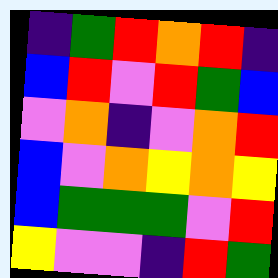[["indigo", "green", "red", "orange", "red", "indigo"], ["blue", "red", "violet", "red", "green", "blue"], ["violet", "orange", "indigo", "violet", "orange", "red"], ["blue", "violet", "orange", "yellow", "orange", "yellow"], ["blue", "green", "green", "green", "violet", "red"], ["yellow", "violet", "violet", "indigo", "red", "green"]]